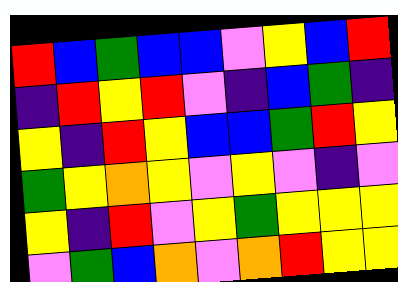[["red", "blue", "green", "blue", "blue", "violet", "yellow", "blue", "red"], ["indigo", "red", "yellow", "red", "violet", "indigo", "blue", "green", "indigo"], ["yellow", "indigo", "red", "yellow", "blue", "blue", "green", "red", "yellow"], ["green", "yellow", "orange", "yellow", "violet", "yellow", "violet", "indigo", "violet"], ["yellow", "indigo", "red", "violet", "yellow", "green", "yellow", "yellow", "yellow"], ["violet", "green", "blue", "orange", "violet", "orange", "red", "yellow", "yellow"]]